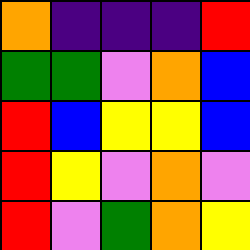[["orange", "indigo", "indigo", "indigo", "red"], ["green", "green", "violet", "orange", "blue"], ["red", "blue", "yellow", "yellow", "blue"], ["red", "yellow", "violet", "orange", "violet"], ["red", "violet", "green", "orange", "yellow"]]